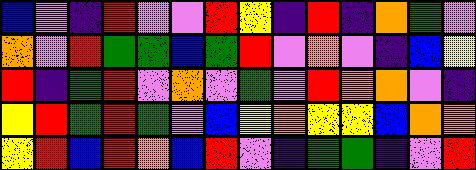[["blue", "violet", "indigo", "red", "violet", "violet", "red", "yellow", "indigo", "red", "indigo", "orange", "green", "violet"], ["orange", "violet", "red", "green", "green", "blue", "green", "red", "violet", "orange", "violet", "indigo", "blue", "yellow"], ["red", "indigo", "green", "red", "violet", "orange", "violet", "green", "violet", "red", "orange", "orange", "violet", "indigo"], ["yellow", "red", "green", "red", "green", "violet", "blue", "yellow", "orange", "yellow", "yellow", "blue", "orange", "orange"], ["yellow", "red", "blue", "red", "orange", "blue", "red", "violet", "indigo", "green", "green", "indigo", "violet", "red"]]